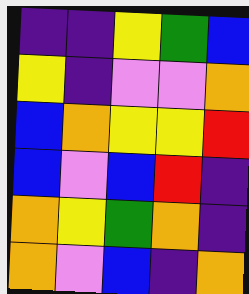[["indigo", "indigo", "yellow", "green", "blue"], ["yellow", "indigo", "violet", "violet", "orange"], ["blue", "orange", "yellow", "yellow", "red"], ["blue", "violet", "blue", "red", "indigo"], ["orange", "yellow", "green", "orange", "indigo"], ["orange", "violet", "blue", "indigo", "orange"]]